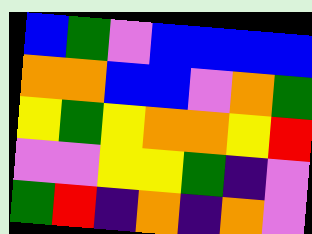[["blue", "green", "violet", "blue", "blue", "blue", "blue"], ["orange", "orange", "blue", "blue", "violet", "orange", "green"], ["yellow", "green", "yellow", "orange", "orange", "yellow", "red"], ["violet", "violet", "yellow", "yellow", "green", "indigo", "violet"], ["green", "red", "indigo", "orange", "indigo", "orange", "violet"]]